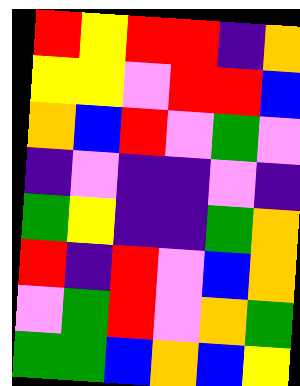[["red", "yellow", "red", "red", "indigo", "orange"], ["yellow", "yellow", "violet", "red", "red", "blue"], ["orange", "blue", "red", "violet", "green", "violet"], ["indigo", "violet", "indigo", "indigo", "violet", "indigo"], ["green", "yellow", "indigo", "indigo", "green", "orange"], ["red", "indigo", "red", "violet", "blue", "orange"], ["violet", "green", "red", "violet", "orange", "green"], ["green", "green", "blue", "orange", "blue", "yellow"]]